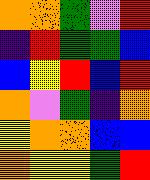[["orange", "orange", "green", "violet", "red"], ["indigo", "red", "green", "green", "blue"], ["blue", "yellow", "red", "blue", "red"], ["orange", "violet", "green", "indigo", "orange"], ["yellow", "orange", "orange", "blue", "blue"], ["orange", "yellow", "yellow", "green", "red"]]